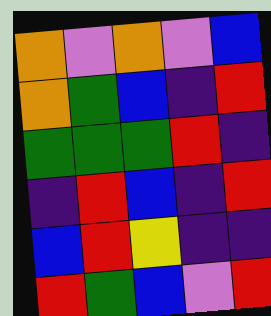[["orange", "violet", "orange", "violet", "blue"], ["orange", "green", "blue", "indigo", "red"], ["green", "green", "green", "red", "indigo"], ["indigo", "red", "blue", "indigo", "red"], ["blue", "red", "yellow", "indigo", "indigo"], ["red", "green", "blue", "violet", "red"]]